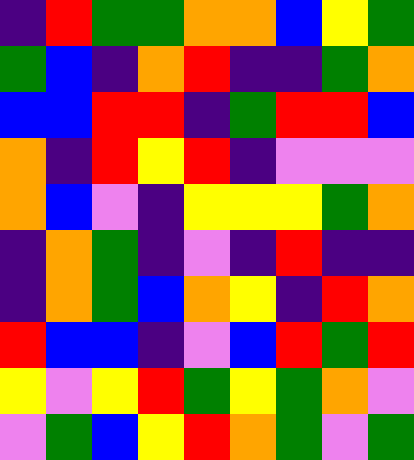[["indigo", "red", "green", "green", "orange", "orange", "blue", "yellow", "green"], ["green", "blue", "indigo", "orange", "red", "indigo", "indigo", "green", "orange"], ["blue", "blue", "red", "red", "indigo", "green", "red", "red", "blue"], ["orange", "indigo", "red", "yellow", "red", "indigo", "violet", "violet", "violet"], ["orange", "blue", "violet", "indigo", "yellow", "yellow", "yellow", "green", "orange"], ["indigo", "orange", "green", "indigo", "violet", "indigo", "red", "indigo", "indigo"], ["indigo", "orange", "green", "blue", "orange", "yellow", "indigo", "red", "orange"], ["red", "blue", "blue", "indigo", "violet", "blue", "red", "green", "red"], ["yellow", "violet", "yellow", "red", "green", "yellow", "green", "orange", "violet"], ["violet", "green", "blue", "yellow", "red", "orange", "green", "violet", "green"]]